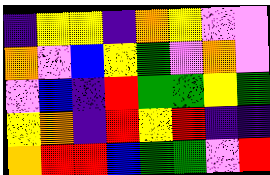[["indigo", "yellow", "yellow", "indigo", "orange", "yellow", "violet", "violet"], ["orange", "violet", "blue", "yellow", "green", "violet", "orange", "violet"], ["violet", "blue", "indigo", "red", "green", "green", "yellow", "green"], ["yellow", "orange", "indigo", "red", "yellow", "red", "indigo", "indigo"], ["orange", "red", "red", "blue", "green", "green", "violet", "red"]]